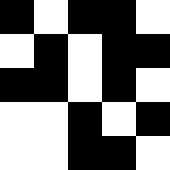[["black", "white", "black", "black", "white"], ["white", "black", "white", "black", "black"], ["black", "black", "white", "black", "white"], ["white", "white", "black", "white", "black"], ["white", "white", "black", "black", "white"]]